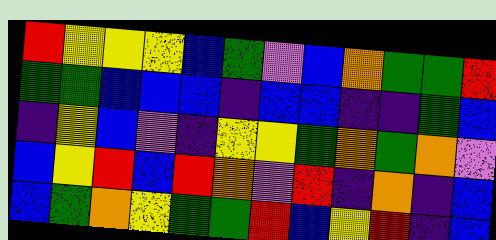[["red", "yellow", "yellow", "yellow", "blue", "green", "violet", "blue", "orange", "green", "green", "red"], ["green", "green", "blue", "blue", "blue", "indigo", "blue", "blue", "indigo", "indigo", "green", "blue"], ["indigo", "yellow", "blue", "violet", "indigo", "yellow", "yellow", "green", "orange", "green", "orange", "violet"], ["blue", "yellow", "red", "blue", "red", "orange", "violet", "red", "indigo", "orange", "indigo", "blue"], ["blue", "green", "orange", "yellow", "green", "green", "red", "blue", "yellow", "red", "indigo", "blue"]]